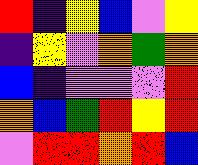[["red", "indigo", "yellow", "blue", "violet", "yellow"], ["indigo", "yellow", "violet", "orange", "green", "orange"], ["blue", "indigo", "violet", "violet", "violet", "red"], ["orange", "blue", "green", "red", "yellow", "red"], ["violet", "red", "red", "orange", "red", "blue"]]